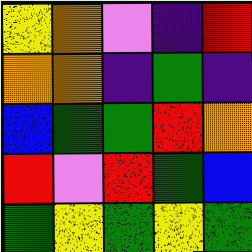[["yellow", "orange", "violet", "indigo", "red"], ["orange", "orange", "indigo", "green", "indigo"], ["blue", "green", "green", "red", "orange"], ["red", "violet", "red", "green", "blue"], ["green", "yellow", "green", "yellow", "green"]]